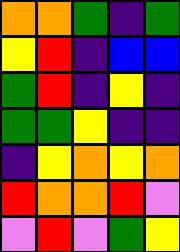[["orange", "orange", "green", "indigo", "green"], ["yellow", "red", "indigo", "blue", "blue"], ["green", "red", "indigo", "yellow", "indigo"], ["green", "green", "yellow", "indigo", "indigo"], ["indigo", "yellow", "orange", "yellow", "orange"], ["red", "orange", "orange", "red", "violet"], ["violet", "red", "violet", "green", "yellow"]]